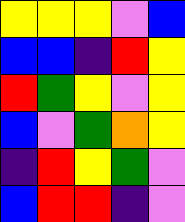[["yellow", "yellow", "yellow", "violet", "blue"], ["blue", "blue", "indigo", "red", "yellow"], ["red", "green", "yellow", "violet", "yellow"], ["blue", "violet", "green", "orange", "yellow"], ["indigo", "red", "yellow", "green", "violet"], ["blue", "red", "red", "indigo", "violet"]]